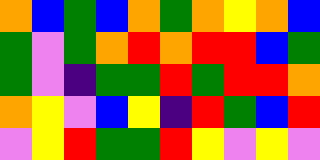[["orange", "blue", "green", "blue", "orange", "green", "orange", "yellow", "orange", "blue"], ["green", "violet", "green", "orange", "red", "orange", "red", "red", "blue", "green"], ["green", "violet", "indigo", "green", "green", "red", "green", "red", "red", "orange"], ["orange", "yellow", "violet", "blue", "yellow", "indigo", "red", "green", "blue", "red"], ["violet", "yellow", "red", "green", "green", "red", "yellow", "violet", "yellow", "violet"]]